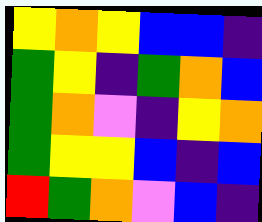[["yellow", "orange", "yellow", "blue", "blue", "indigo"], ["green", "yellow", "indigo", "green", "orange", "blue"], ["green", "orange", "violet", "indigo", "yellow", "orange"], ["green", "yellow", "yellow", "blue", "indigo", "blue"], ["red", "green", "orange", "violet", "blue", "indigo"]]